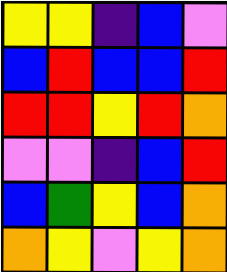[["yellow", "yellow", "indigo", "blue", "violet"], ["blue", "red", "blue", "blue", "red"], ["red", "red", "yellow", "red", "orange"], ["violet", "violet", "indigo", "blue", "red"], ["blue", "green", "yellow", "blue", "orange"], ["orange", "yellow", "violet", "yellow", "orange"]]